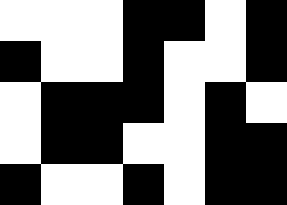[["white", "white", "white", "black", "black", "white", "black"], ["black", "white", "white", "black", "white", "white", "black"], ["white", "black", "black", "black", "white", "black", "white"], ["white", "black", "black", "white", "white", "black", "black"], ["black", "white", "white", "black", "white", "black", "black"]]